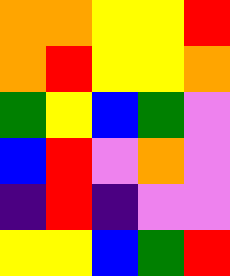[["orange", "orange", "yellow", "yellow", "red"], ["orange", "red", "yellow", "yellow", "orange"], ["green", "yellow", "blue", "green", "violet"], ["blue", "red", "violet", "orange", "violet"], ["indigo", "red", "indigo", "violet", "violet"], ["yellow", "yellow", "blue", "green", "red"]]